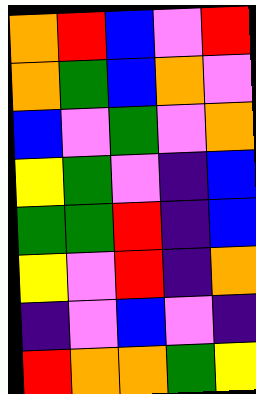[["orange", "red", "blue", "violet", "red"], ["orange", "green", "blue", "orange", "violet"], ["blue", "violet", "green", "violet", "orange"], ["yellow", "green", "violet", "indigo", "blue"], ["green", "green", "red", "indigo", "blue"], ["yellow", "violet", "red", "indigo", "orange"], ["indigo", "violet", "blue", "violet", "indigo"], ["red", "orange", "orange", "green", "yellow"]]